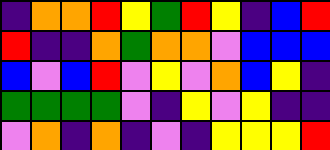[["indigo", "orange", "orange", "red", "yellow", "green", "red", "yellow", "indigo", "blue", "red"], ["red", "indigo", "indigo", "orange", "green", "orange", "orange", "violet", "blue", "blue", "blue"], ["blue", "violet", "blue", "red", "violet", "yellow", "violet", "orange", "blue", "yellow", "indigo"], ["green", "green", "green", "green", "violet", "indigo", "yellow", "violet", "yellow", "indigo", "indigo"], ["violet", "orange", "indigo", "orange", "indigo", "violet", "indigo", "yellow", "yellow", "yellow", "red"]]